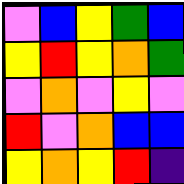[["violet", "blue", "yellow", "green", "blue"], ["yellow", "red", "yellow", "orange", "green"], ["violet", "orange", "violet", "yellow", "violet"], ["red", "violet", "orange", "blue", "blue"], ["yellow", "orange", "yellow", "red", "indigo"]]